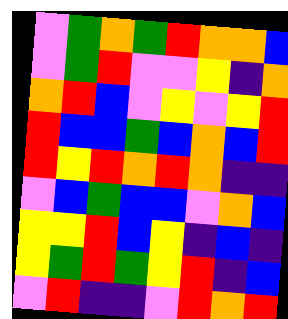[["violet", "green", "orange", "green", "red", "orange", "orange", "blue"], ["violet", "green", "red", "violet", "violet", "yellow", "indigo", "orange"], ["orange", "red", "blue", "violet", "yellow", "violet", "yellow", "red"], ["red", "blue", "blue", "green", "blue", "orange", "blue", "red"], ["red", "yellow", "red", "orange", "red", "orange", "indigo", "indigo"], ["violet", "blue", "green", "blue", "blue", "violet", "orange", "blue"], ["yellow", "yellow", "red", "blue", "yellow", "indigo", "blue", "indigo"], ["yellow", "green", "red", "green", "yellow", "red", "indigo", "blue"], ["violet", "red", "indigo", "indigo", "violet", "red", "orange", "red"]]